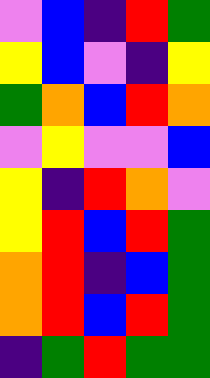[["violet", "blue", "indigo", "red", "green"], ["yellow", "blue", "violet", "indigo", "yellow"], ["green", "orange", "blue", "red", "orange"], ["violet", "yellow", "violet", "violet", "blue"], ["yellow", "indigo", "red", "orange", "violet"], ["yellow", "red", "blue", "red", "green"], ["orange", "red", "indigo", "blue", "green"], ["orange", "red", "blue", "red", "green"], ["indigo", "green", "red", "green", "green"]]